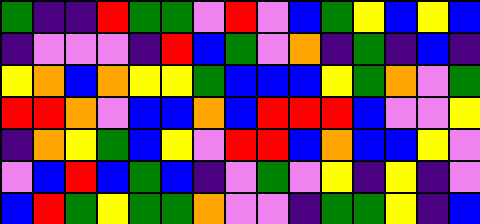[["green", "indigo", "indigo", "red", "green", "green", "violet", "red", "violet", "blue", "green", "yellow", "blue", "yellow", "blue"], ["indigo", "violet", "violet", "violet", "indigo", "red", "blue", "green", "violet", "orange", "indigo", "green", "indigo", "blue", "indigo"], ["yellow", "orange", "blue", "orange", "yellow", "yellow", "green", "blue", "blue", "blue", "yellow", "green", "orange", "violet", "green"], ["red", "red", "orange", "violet", "blue", "blue", "orange", "blue", "red", "red", "red", "blue", "violet", "violet", "yellow"], ["indigo", "orange", "yellow", "green", "blue", "yellow", "violet", "red", "red", "blue", "orange", "blue", "blue", "yellow", "violet"], ["violet", "blue", "red", "blue", "green", "blue", "indigo", "violet", "green", "violet", "yellow", "indigo", "yellow", "indigo", "violet"], ["blue", "red", "green", "yellow", "green", "green", "orange", "violet", "violet", "indigo", "green", "green", "yellow", "indigo", "blue"]]